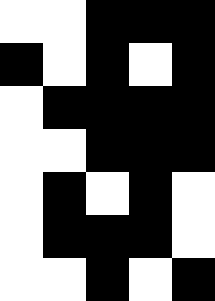[["white", "white", "black", "black", "black"], ["black", "white", "black", "white", "black"], ["white", "black", "black", "black", "black"], ["white", "white", "black", "black", "black"], ["white", "black", "white", "black", "white"], ["white", "black", "black", "black", "white"], ["white", "white", "black", "white", "black"]]